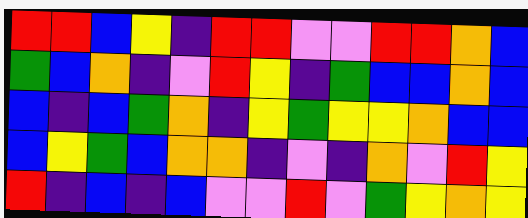[["red", "red", "blue", "yellow", "indigo", "red", "red", "violet", "violet", "red", "red", "orange", "blue"], ["green", "blue", "orange", "indigo", "violet", "red", "yellow", "indigo", "green", "blue", "blue", "orange", "blue"], ["blue", "indigo", "blue", "green", "orange", "indigo", "yellow", "green", "yellow", "yellow", "orange", "blue", "blue"], ["blue", "yellow", "green", "blue", "orange", "orange", "indigo", "violet", "indigo", "orange", "violet", "red", "yellow"], ["red", "indigo", "blue", "indigo", "blue", "violet", "violet", "red", "violet", "green", "yellow", "orange", "yellow"]]